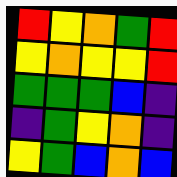[["red", "yellow", "orange", "green", "red"], ["yellow", "orange", "yellow", "yellow", "red"], ["green", "green", "green", "blue", "indigo"], ["indigo", "green", "yellow", "orange", "indigo"], ["yellow", "green", "blue", "orange", "blue"]]